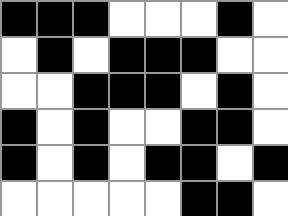[["black", "black", "black", "white", "white", "white", "black", "white"], ["white", "black", "white", "black", "black", "black", "white", "white"], ["white", "white", "black", "black", "black", "white", "black", "white"], ["black", "white", "black", "white", "white", "black", "black", "white"], ["black", "white", "black", "white", "black", "black", "white", "black"], ["white", "white", "white", "white", "white", "black", "black", "white"]]